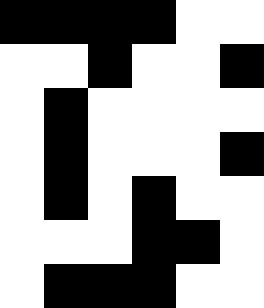[["black", "black", "black", "black", "white", "white"], ["white", "white", "black", "white", "white", "black"], ["white", "black", "white", "white", "white", "white"], ["white", "black", "white", "white", "white", "black"], ["white", "black", "white", "black", "white", "white"], ["white", "white", "white", "black", "black", "white"], ["white", "black", "black", "black", "white", "white"]]